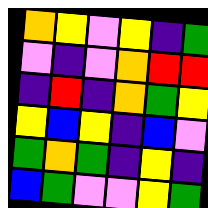[["orange", "yellow", "violet", "yellow", "indigo", "green"], ["violet", "indigo", "violet", "orange", "red", "red"], ["indigo", "red", "indigo", "orange", "green", "yellow"], ["yellow", "blue", "yellow", "indigo", "blue", "violet"], ["green", "orange", "green", "indigo", "yellow", "indigo"], ["blue", "green", "violet", "violet", "yellow", "green"]]